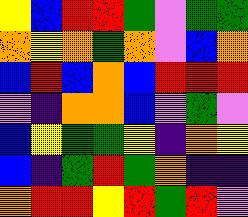[["yellow", "blue", "red", "red", "green", "violet", "green", "green"], ["orange", "yellow", "orange", "green", "orange", "violet", "blue", "orange"], ["blue", "red", "blue", "orange", "blue", "red", "red", "red"], ["violet", "indigo", "orange", "orange", "blue", "violet", "green", "violet"], ["blue", "yellow", "green", "green", "yellow", "indigo", "orange", "yellow"], ["blue", "indigo", "green", "red", "green", "orange", "indigo", "indigo"], ["orange", "red", "red", "yellow", "red", "green", "red", "violet"]]